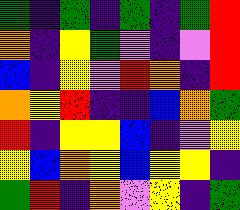[["green", "indigo", "green", "indigo", "green", "indigo", "green", "red"], ["orange", "indigo", "yellow", "green", "violet", "indigo", "violet", "red"], ["blue", "indigo", "yellow", "violet", "red", "orange", "indigo", "red"], ["orange", "yellow", "red", "indigo", "indigo", "blue", "orange", "green"], ["red", "indigo", "yellow", "yellow", "blue", "indigo", "violet", "yellow"], ["yellow", "blue", "orange", "yellow", "blue", "yellow", "yellow", "indigo"], ["green", "red", "indigo", "orange", "violet", "yellow", "indigo", "green"]]